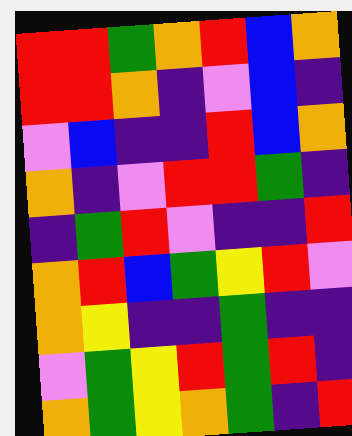[["red", "red", "green", "orange", "red", "blue", "orange"], ["red", "red", "orange", "indigo", "violet", "blue", "indigo"], ["violet", "blue", "indigo", "indigo", "red", "blue", "orange"], ["orange", "indigo", "violet", "red", "red", "green", "indigo"], ["indigo", "green", "red", "violet", "indigo", "indigo", "red"], ["orange", "red", "blue", "green", "yellow", "red", "violet"], ["orange", "yellow", "indigo", "indigo", "green", "indigo", "indigo"], ["violet", "green", "yellow", "red", "green", "red", "indigo"], ["orange", "green", "yellow", "orange", "green", "indigo", "red"]]